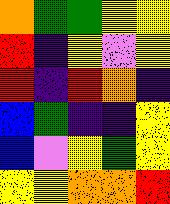[["orange", "green", "green", "yellow", "yellow"], ["red", "indigo", "yellow", "violet", "yellow"], ["red", "indigo", "red", "orange", "indigo"], ["blue", "green", "indigo", "indigo", "yellow"], ["blue", "violet", "yellow", "green", "yellow"], ["yellow", "yellow", "orange", "orange", "red"]]